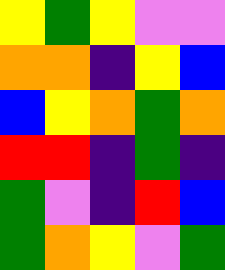[["yellow", "green", "yellow", "violet", "violet"], ["orange", "orange", "indigo", "yellow", "blue"], ["blue", "yellow", "orange", "green", "orange"], ["red", "red", "indigo", "green", "indigo"], ["green", "violet", "indigo", "red", "blue"], ["green", "orange", "yellow", "violet", "green"]]